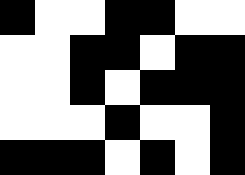[["black", "white", "white", "black", "black", "white", "white"], ["white", "white", "black", "black", "white", "black", "black"], ["white", "white", "black", "white", "black", "black", "black"], ["white", "white", "white", "black", "white", "white", "black"], ["black", "black", "black", "white", "black", "white", "black"]]